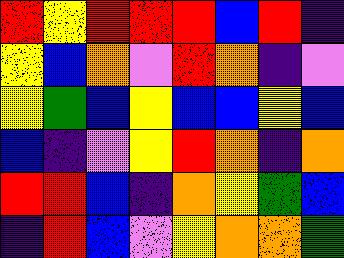[["red", "yellow", "red", "red", "red", "blue", "red", "indigo"], ["yellow", "blue", "orange", "violet", "red", "orange", "indigo", "violet"], ["yellow", "green", "blue", "yellow", "blue", "blue", "yellow", "blue"], ["blue", "indigo", "violet", "yellow", "red", "orange", "indigo", "orange"], ["red", "red", "blue", "indigo", "orange", "yellow", "green", "blue"], ["indigo", "red", "blue", "violet", "yellow", "orange", "orange", "green"]]